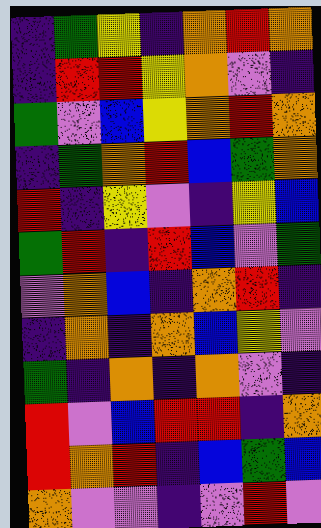[["indigo", "green", "yellow", "indigo", "orange", "red", "orange"], ["indigo", "red", "red", "yellow", "orange", "violet", "indigo"], ["green", "violet", "blue", "yellow", "orange", "red", "orange"], ["indigo", "green", "orange", "red", "blue", "green", "orange"], ["red", "indigo", "yellow", "violet", "indigo", "yellow", "blue"], ["green", "red", "indigo", "red", "blue", "violet", "green"], ["violet", "orange", "blue", "indigo", "orange", "red", "indigo"], ["indigo", "orange", "indigo", "orange", "blue", "yellow", "violet"], ["green", "indigo", "orange", "indigo", "orange", "violet", "indigo"], ["red", "violet", "blue", "red", "red", "indigo", "orange"], ["red", "orange", "red", "indigo", "blue", "green", "blue"], ["orange", "violet", "violet", "indigo", "violet", "red", "violet"]]